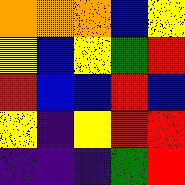[["orange", "orange", "orange", "blue", "yellow"], ["yellow", "blue", "yellow", "green", "red"], ["red", "blue", "blue", "red", "blue"], ["yellow", "indigo", "yellow", "red", "red"], ["indigo", "indigo", "indigo", "green", "red"]]